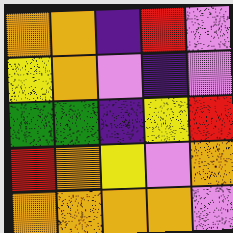[["orange", "orange", "indigo", "red", "violet"], ["yellow", "orange", "violet", "indigo", "violet"], ["green", "green", "indigo", "yellow", "red"], ["red", "orange", "yellow", "violet", "orange"], ["orange", "orange", "orange", "orange", "violet"]]